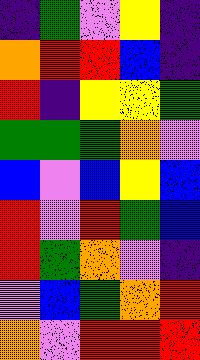[["indigo", "green", "violet", "yellow", "indigo"], ["orange", "red", "red", "blue", "indigo"], ["red", "indigo", "yellow", "yellow", "green"], ["green", "green", "green", "orange", "violet"], ["blue", "violet", "blue", "yellow", "blue"], ["red", "violet", "red", "green", "blue"], ["red", "green", "orange", "violet", "indigo"], ["violet", "blue", "green", "orange", "red"], ["orange", "violet", "red", "red", "red"]]